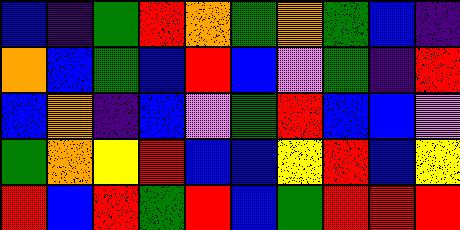[["blue", "indigo", "green", "red", "orange", "green", "orange", "green", "blue", "indigo"], ["orange", "blue", "green", "blue", "red", "blue", "violet", "green", "indigo", "red"], ["blue", "orange", "indigo", "blue", "violet", "green", "red", "blue", "blue", "violet"], ["green", "orange", "yellow", "red", "blue", "blue", "yellow", "red", "blue", "yellow"], ["red", "blue", "red", "green", "red", "blue", "green", "red", "red", "red"]]